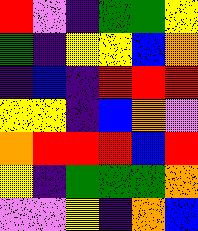[["red", "violet", "indigo", "green", "green", "yellow"], ["green", "indigo", "yellow", "yellow", "blue", "orange"], ["indigo", "blue", "indigo", "red", "red", "red"], ["yellow", "yellow", "indigo", "blue", "orange", "violet"], ["orange", "red", "red", "red", "blue", "red"], ["yellow", "indigo", "green", "green", "green", "orange"], ["violet", "violet", "yellow", "indigo", "orange", "blue"]]